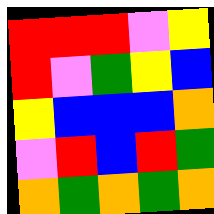[["red", "red", "red", "violet", "yellow"], ["red", "violet", "green", "yellow", "blue"], ["yellow", "blue", "blue", "blue", "orange"], ["violet", "red", "blue", "red", "green"], ["orange", "green", "orange", "green", "orange"]]